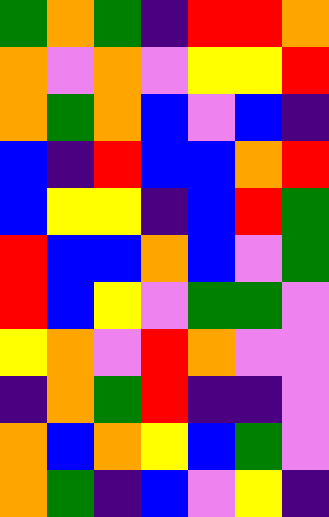[["green", "orange", "green", "indigo", "red", "red", "orange"], ["orange", "violet", "orange", "violet", "yellow", "yellow", "red"], ["orange", "green", "orange", "blue", "violet", "blue", "indigo"], ["blue", "indigo", "red", "blue", "blue", "orange", "red"], ["blue", "yellow", "yellow", "indigo", "blue", "red", "green"], ["red", "blue", "blue", "orange", "blue", "violet", "green"], ["red", "blue", "yellow", "violet", "green", "green", "violet"], ["yellow", "orange", "violet", "red", "orange", "violet", "violet"], ["indigo", "orange", "green", "red", "indigo", "indigo", "violet"], ["orange", "blue", "orange", "yellow", "blue", "green", "violet"], ["orange", "green", "indigo", "blue", "violet", "yellow", "indigo"]]